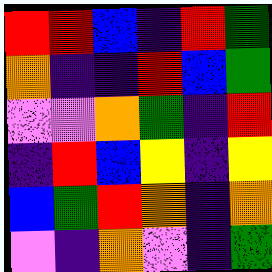[["red", "red", "blue", "indigo", "red", "green"], ["orange", "indigo", "indigo", "red", "blue", "green"], ["violet", "violet", "orange", "green", "indigo", "red"], ["indigo", "red", "blue", "yellow", "indigo", "yellow"], ["blue", "green", "red", "orange", "indigo", "orange"], ["violet", "indigo", "orange", "violet", "indigo", "green"]]